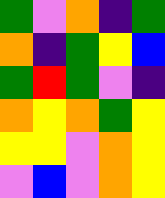[["green", "violet", "orange", "indigo", "green"], ["orange", "indigo", "green", "yellow", "blue"], ["green", "red", "green", "violet", "indigo"], ["orange", "yellow", "orange", "green", "yellow"], ["yellow", "yellow", "violet", "orange", "yellow"], ["violet", "blue", "violet", "orange", "yellow"]]